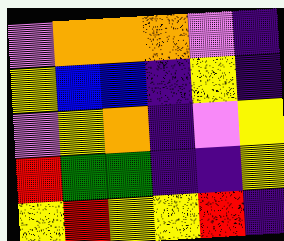[["violet", "orange", "orange", "orange", "violet", "indigo"], ["yellow", "blue", "blue", "indigo", "yellow", "indigo"], ["violet", "yellow", "orange", "indigo", "violet", "yellow"], ["red", "green", "green", "indigo", "indigo", "yellow"], ["yellow", "red", "yellow", "yellow", "red", "indigo"]]